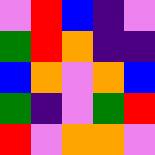[["violet", "red", "blue", "indigo", "violet"], ["green", "red", "orange", "indigo", "indigo"], ["blue", "orange", "violet", "orange", "blue"], ["green", "indigo", "violet", "green", "red"], ["red", "violet", "orange", "orange", "violet"]]